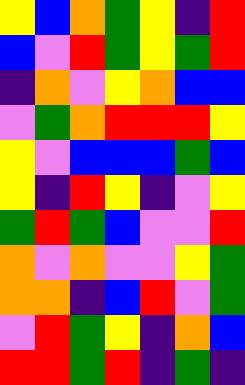[["yellow", "blue", "orange", "green", "yellow", "indigo", "red"], ["blue", "violet", "red", "green", "yellow", "green", "red"], ["indigo", "orange", "violet", "yellow", "orange", "blue", "blue"], ["violet", "green", "orange", "red", "red", "red", "yellow"], ["yellow", "violet", "blue", "blue", "blue", "green", "blue"], ["yellow", "indigo", "red", "yellow", "indigo", "violet", "yellow"], ["green", "red", "green", "blue", "violet", "violet", "red"], ["orange", "violet", "orange", "violet", "violet", "yellow", "green"], ["orange", "orange", "indigo", "blue", "red", "violet", "green"], ["violet", "red", "green", "yellow", "indigo", "orange", "blue"], ["red", "red", "green", "red", "indigo", "green", "indigo"]]